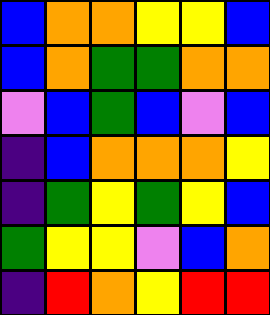[["blue", "orange", "orange", "yellow", "yellow", "blue"], ["blue", "orange", "green", "green", "orange", "orange"], ["violet", "blue", "green", "blue", "violet", "blue"], ["indigo", "blue", "orange", "orange", "orange", "yellow"], ["indigo", "green", "yellow", "green", "yellow", "blue"], ["green", "yellow", "yellow", "violet", "blue", "orange"], ["indigo", "red", "orange", "yellow", "red", "red"]]